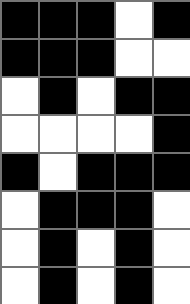[["black", "black", "black", "white", "black"], ["black", "black", "black", "white", "white"], ["white", "black", "white", "black", "black"], ["white", "white", "white", "white", "black"], ["black", "white", "black", "black", "black"], ["white", "black", "black", "black", "white"], ["white", "black", "white", "black", "white"], ["white", "black", "white", "black", "white"]]